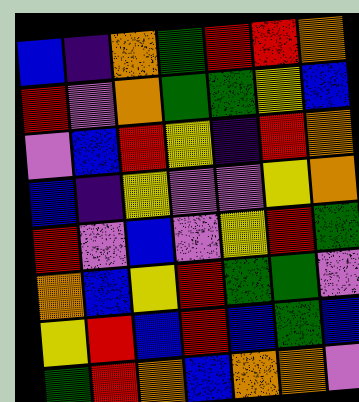[["blue", "indigo", "orange", "green", "red", "red", "orange"], ["red", "violet", "orange", "green", "green", "yellow", "blue"], ["violet", "blue", "red", "yellow", "indigo", "red", "orange"], ["blue", "indigo", "yellow", "violet", "violet", "yellow", "orange"], ["red", "violet", "blue", "violet", "yellow", "red", "green"], ["orange", "blue", "yellow", "red", "green", "green", "violet"], ["yellow", "red", "blue", "red", "blue", "green", "blue"], ["green", "red", "orange", "blue", "orange", "orange", "violet"]]